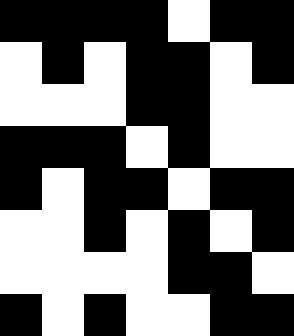[["black", "black", "black", "black", "white", "black", "black"], ["white", "black", "white", "black", "black", "white", "black"], ["white", "white", "white", "black", "black", "white", "white"], ["black", "black", "black", "white", "black", "white", "white"], ["black", "white", "black", "black", "white", "black", "black"], ["white", "white", "black", "white", "black", "white", "black"], ["white", "white", "white", "white", "black", "black", "white"], ["black", "white", "black", "white", "white", "black", "black"]]